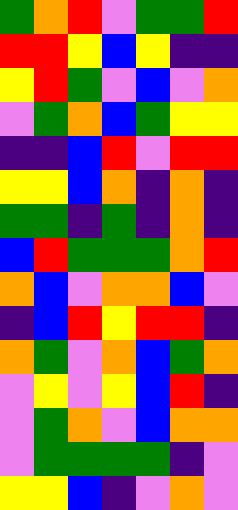[["green", "orange", "red", "violet", "green", "green", "red"], ["red", "red", "yellow", "blue", "yellow", "indigo", "indigo"], ["yellow", "red", "green", "violet", "blue", "violet", "orange"], ["violet", "green", "orange", "blue", "green", "yellow", "yellow"], ["indigo", "indigo", "blue", "red", "violet", "red", "red"], ["yellow", "yellow", "blue", "orange", "indigo", "orange", "indigo"], ["green", "green", "indigo", "green", "indigo", "orange", "indigo"], ["blue", "red", "green", "green", "green", "orange", "red"], ["orange", "blue", "violet", "orange", "orange", "blue", "violet"], ["indigo", "blue", "red", "yellow", "red", "red", "indigo"], ["orange", "green", "violet", "orange", "blue", "green", "orange"], ["violet", "yellow", "violet", "yellow", "blue", "red", "indigo"], ["violet", "green", "orange", "violet", "blue", "orange", "orange"], ["violet", "green", "green", "green", "green", "indigo", "violet"], ["yellow", "yellow", "blue", "indigo", "violet", "orange", "violet"]]